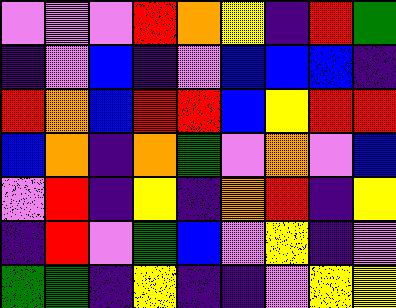[["violet", "violet", "violet", "red", "orange", "yellow", "indigo", "red", "green"], ["indigo", "violet", "blue", "indigo", "violet", "blue", "blue", "blue", "indigo"], ["red", "orange", "blue", "red", "red", "blue", "yellow", "red", "red"], ["blue", "orange", "indigo", "orange", "green", "violet", "orange", "violet", "blue"], ["violet", "red", "indigo", "yellow", "indigo", "orange", "red", "indigo", "yellow"], ["indigo", "red", "violet", "green", "blue", "violet", "yellow", "indigo", "violet"], ["green", "green", "indigo", "yellow", "indigo", "indigo", "violet", "yellow", "yellow"]]